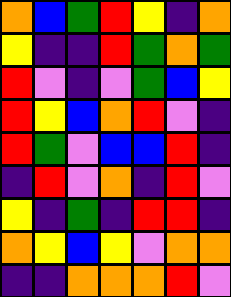[["orange", "blue", "green", "red", "yellow", "indigo", "orange"], ["yellow", "indigo", "indigo", "red", "green", "orange", "green"], ["red", "violet", "indigo", "violet", "green", "blue", "yellow"], ["red", "yellow", "blue", "orange", "red", "violet", "indigo"], ["red", "green", "violet", "blue", "blue", "red", "indigo"], ["indigo", "red", "violet", "orange", "indigo", "red", "violet"], ["yellow", "indigo", "green", "indigo", "red", "red", "indigo"], ["orange", "yellow", "blue", "yellow", "violet", "orange", "orange"], ["indigo", "indigo", "orange", "orange", "orange", "red", "violet"]]